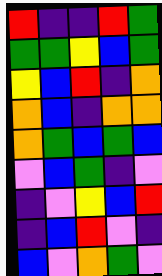[["red", "indigo", "indigo", "red", "green"], ["green", "green", "yellow", "blue", "green"], ["yellow", "blue", "red", "indigo", "orange"], ["orange", "blue", "indigo", "orange", "orange"], ["orange", "green", "blue", "green", "blue"], ["violet", "blue", "green", "indigo", "violet"], ["indigo", "violet", "yellow", "blue", "red"], ["indigo", "blue", "red", "violet", "indigo"], ["blue", "violet", "orange", "green", "violet"]]